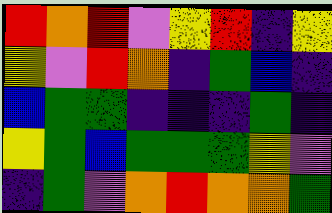[["red", "orange", "red", "violet", "yellow", "red", "indigo", "yellow"], ["yellow", "violet", "red", "orange", "indigo", "green", "blue", "indigo"], ["blue", "green", "green", "indigo", "indigo", "indigo", "green", "indigo"], ["yellow", "green", "blue", "green", "green", "green", "yellow", "violet"], ["indigo", "green", "violet", "orange", "red", "orange", "orange", "green"]]